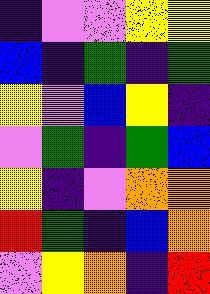[["indigo", "violet", "violet", "yellow", "yellow"], ["blue", "indigo", "green", "indigo", "green"], ["yellow", "violet", "blue", "yellow", "indigo"], ["violet", "green", "indigo", "green", "blue"], ["yellow", "indigo", "violet", "orange", "orange"], ["red", "green", "indigo", "blue", "orange"], ["violet", "yellow", "orange", "indigo", "red"]]